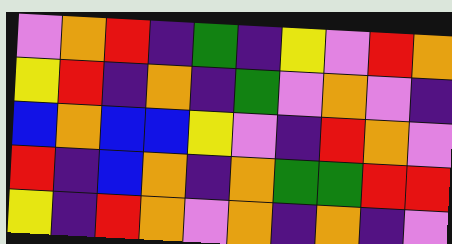[["violet", "orange", "red", "indigo", "green", "indigo", "yellow", "violet", "red", "orange"], ["yellow", "red", "indigo", "orange", "indigo", "green", "violet", "orange", "violet", "indigo"], ["blue", "orange", "blue", "blue", "yellow", "violet", "indigo", "red", "orange", "violet"], ["red", "indigo", "blue", "orange", "indigo", "orange", "green", "green", "red", "red"], ["yellow", "indigo", "red", "orange", "violet", "orange", "indigo", "orange", "indigo", "violet"]]